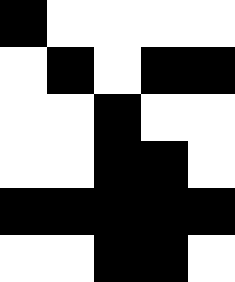[["black", "white", "white", "white", "white"], ["white", "black", "white", "black", "black"], ["white", "white", "black", "white", "white"], ["white", "white", "black", "black", "white"], ["black", "black", "black", "black", "black"], ["white", "white", "black", "black", "white"]]